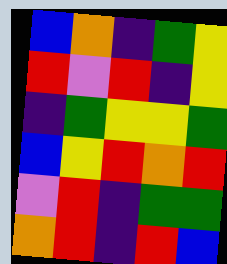[["blue", "orange", "indigo", "green", "yellow"], ["red", "violet", "red", "indigo", "yellow"], ["indigo", "green", "yellow", "yellow", "green"], ["blue", "yellow", "red", "orange", "red"], ["violet", "red", "indigo", "green", "green"], ["orange", "red", "indigo", "red", "blue"]]